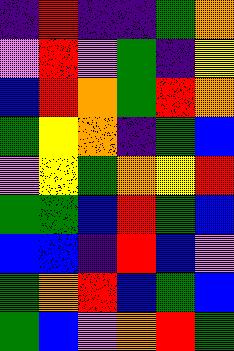[["indigo", "red", "indigo", "indigo", "green", "orange"], ["violet", "red", "violet", "green", "indigo", "yellow"], ["blue", "red", "orange", "green", "red", "orange"], ["green", "yellow", "orange", "indigo", "green", "blue"], ["violet", "yellow", "green", "orange", "yellow", "red"], ["green", "green", "blue", "red", "green", "blue"], ["blue", "blue", "indigo", "red", "blue", "violet"], ["green", "orange", "red", "blue", "green", "blue"], ["green", "blue", "violet", "orange", "red", "green"]]